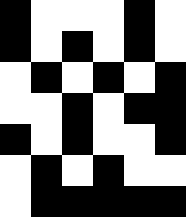[["black", "white", "white", "white", "black", "white"], ["black", "white", "black", "white", "black", "white"], ["white", "black", "white", "black", "white", "black"], ["white", "white", "black", "white", "black", "black"], ["black", "white", "black", "white", "white", "black"], ["white", "black", "white", "black", "white", "white"], ["white", "black", "black", "black", "black", "black"]]